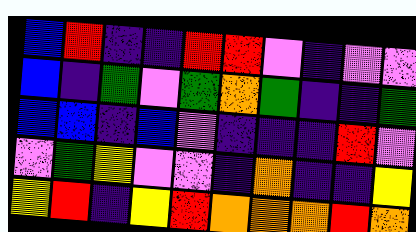[["blue", "red", "indigo", "indigo", "red", "red", "violet", "indigo", "violet", "violet"], ["blue", "indigo", "green", "violet", "green", "orange", "green", "indigo", "indigo", "green"], ["blue", "blue", "indigo", "blue", "violet", "indigo", "indigo", "indigo", "red", "violet"], ["violet", "green", "yellow", "violet", "violet", "indigo", "orange", "indigo", "indigo", "yellow"], ["yellow", "red", "indigo", "yellow", "red", "orange", "orange", "orange", "red", "orange"]]